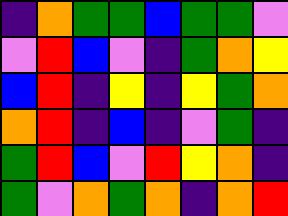[["indigo", "orange", "green", "green", "blue", "green", "green", "violet"], ["violet", "red", "blue", "violet", "indigo", "green", "orange", "yellow"], ["blue", "red", "indigo", "yellow", "indigo", "yellow", "green", "orange"], ["orange", "red", "indigo", "blue", "indigo", "violet", "green", "indigo"], ["green", "red", "blue", "violet", "red", "yellow", "orange", "indigo"], ["green", "violet", "orange", "green", "orange", "indigo", "orange", "red"]]